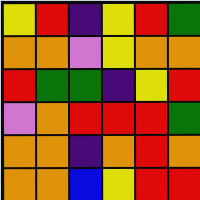[["yellow", "red", "indigo", "yellow", "red", "green"], ["orange", "orange", "violet", "yellow", "orange", "orange"], ["red", "green", "green", "indigo", "yellow", "red"], ["violet", "orange", "red", "red", "red", "green"], ["orange", "orange", "indigo", "orange", "red", "orange"], ["orange", "orange", "blue", "yellow", "red", "red"]]